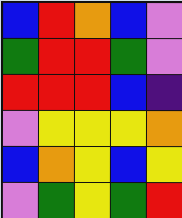[["blue", "red", "orange", "blue", "violet"], ["green", "red", "red", "green", "violet"], ["red", "red", "red", "blue", "indigo"], ["violet", "yellow", "yellow", "yellow", "orange"], ["blue", "orange", "yellow", "blue", "yellow"], ["violet", "green", "yellow", "green", "red"]]